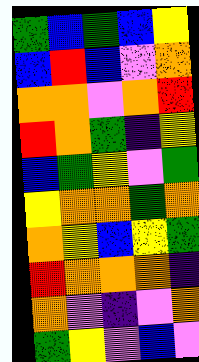[["green", "blue", "green", "blue", "yellow"], ["blue", "red", "blue", "violet", "orange"], ["orange", "orange", "violet", "orange", "red"], ["red", "orange", "green", "indigo", "yellow"], ["blue", "green", "yellow", "violet", "green"], ["yellow", "orange", "orange", "green", "orange"], ["orange", "yellow", "blue", "yellow", "green"], ["red", "orange", "orange", "orange", "indigo"], ["orange", "violet", "indigo", "violet", "orange"], ["green", "yellow", "violet", "blue", "violet"]]